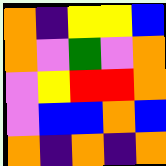[["orange", "indigo", "yellow", "yellow", "blue"], ["orange", "violet", "green", "violet", "orange"], ["violet", "yellow", "red", "red", "orange"], ["violet", "blue", "blue", "orange", "blue"], ["orange", "indigo", "orange", "indigo", "orange"]]